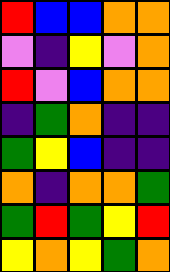[["red", "blue", "blue", "orange", "orange"], ["violet", "indigo", "yellow", "violet", "orange"], ["red", "violet", "blue", "orange", "orange"], ["indigo", "green", "orange", "indigo", "indigo"], ["green", "yellow", "blue", "indigo", "indigo"], ["orange", "indigo", "orange", "orange", "green"], ["green", "red", "green", "yellow", "red"], ["yellow", "orange", "yellow", "green", "orange"]]